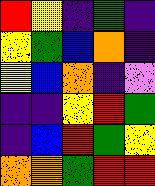[["red", "yellow", "indigo", "green", "indigo"], ["yellow", "green", "blue", "orange", "indigo"], ["yellow", "blue", "orange", "indigo", "violet"], ["indigo", "indigo", "yellow", "red", "green"], ["indigo", "blue", "red", "green", "yellow"], ["orange", "orange", "green", "red", "red"]]